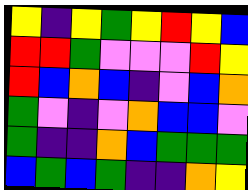[["yellow", "indigo", "yellow", "green", "yellow", "red", "yellow", "blue"], ["red", "red", "green", "violet", "violet", "violet", "red", "yellow"], ["red", "blue", "orange", "blue", "indigo", "violet", "blue", "orange"], ["green", "violet", "indigo", "violet", "orange", "blue", "blue", "violet"], ["green", "indigo", "indigo", "orange", "blue", "green", "green", "green"], ["blue", "green", "blue", "green", "indigo", "indigo", "orange", "yellow"]]